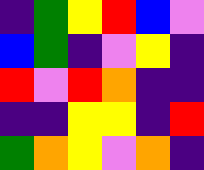[["indigo", "green", "yellow", "red", "blue", "violet"], ["blue", "green", "indigo", "violet", "yellow", "indigo"], ["red", "violet", "red", "orange", "indigo", "indigo"], ["indigo", "indigo", "yellow", "yellow", "indigo", "red"], ["green", "orange", "yellow", "violet", "orange", "indigo"]]